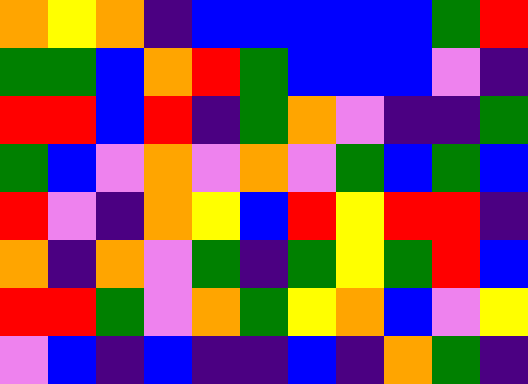[["orange", "yellow", "orange", "indigo", "blue", "blue", "blue", "blue", "blue", "green", "red"], ["green", "green", "blue", "orange", "red", "green", "blue", "blue", "blue", "violet", "indigo"], ["red", "red", "blue", "red", "indigo", "green", "orange", "violet", "indigo", "indigo", "green"], ["green", "blue", "violet", "orange", "violet", "orange", "violet", "green", "blue", "green", "blue"], ["red", "violet", "indigo", "orange", "yellow", "blue", "red", "yellow", "red", "red", "indigo"], ["orange", "indigo", "orange", "violet", "green", "indigo", "green", "yellow", "green", "red", "blue"], ["red", "red", "green", "violet", "orange", "green", "yellow", "orange", "blue", "violet", "yellow"], ["violet", "blue", "indigo", "blue", "indigo", "indigo", "blue", "indigo", "orange", "green", "indigo"]]